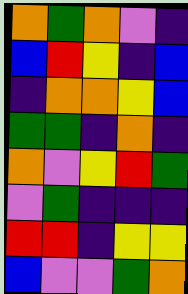[["orange", "green", "orange", "violet", "indigo"], ["blue", "red", "yellow", "indigo", "blue"], ["indigo", "orange", "orange", "yellow", "blue"], ["green", "green", "indigo", "orange", "indigo"], ["orange", "violet", "yellow", "red", "green"], ["violet", "green", "indigo", "indigo", "indigo"], ["red", "red", "indigo", "yellow", "yellow"], ["blue", "violet", "violet", "green", "orange"]]